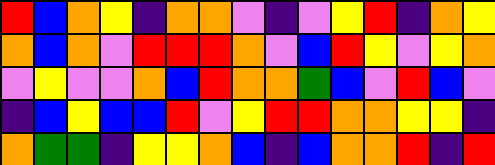[["red", "blue", "orange", "yellow", "indigo", "orange", "orange", "violet", "indigo", "violet", "yellow", "red", "indigo", "orange", "yellow"], ["orange", "blue", "orange", "violet", "red", "red", "red", "orange", "violet", "blue", "red", "yellow", "violet", "yellow", "orange"], ["violet", "yellow", "violet", "violet", "orange", "blue", "red", "orange", "orange", "green", "blue", "violet", "red", "blue", "violet"], ["indigo", "blue", "yellow", "blue", "blue", "red", "violet", "yellow", "red", "red", "orange", "orange", "yellow", "yellow", "indigo"], ["orange", "green", "green", "indigo", "yellow", "yellow", "orange", "blue", "indigo", "blue", "orange", "orange", "red", "indigo", "red"]]